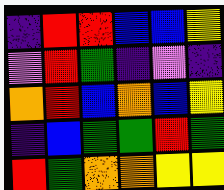[["indigo", "red", "red", "blue", "blue", "yellow"], ["violet", "red", "green", "indigo", "violet", "indigo"], ["orange", "red", "blue", "orange", "blue", "yellow"], ["indigo", "blue", "green", "green", "red", "green"], ["red", "green", "orange", "orange", "yellow", "yellow"]]